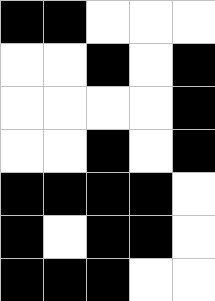[["black", "black", "white", "white", "white"], ["white", "white", "black", "white", "black"], ["white", "white", "white", "white", "black"], ["white", "white", "black", "white", "black"], ["black", "black", "black", "black", "white"], ["black", "white", "black", "black", "white"], ["black", "black", "black", "white", "white"]]